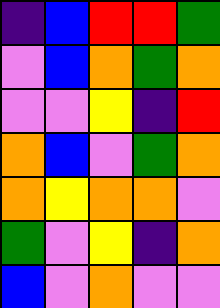[["indigo", "blue", "red", "red", "green"], ["violet", "blue", "orange", "green", "orange"], ["violet", "violet", "yellow", "indigo", "red"], ["orange", "blue", "violet", "green", "orange"], ["orange", "yellow", "orange", "orange", "violet"], ["green", "violet", "yellow", "indigo", "orange"], ["blue", "violet", "orange", "violet", "violet"]]